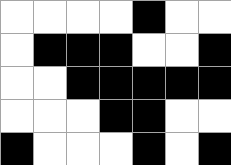[["white", "white", "white", "white", "black", "white", "white"], ["white", "black", "black", "black", "white", "white", "black"], ["white", "white", "black", "black", "black", "black", "black"], ["white", "white", "white", "black", "black", "white", "white"], ["black", "white", "white", "white", "black", "white", "black"]]